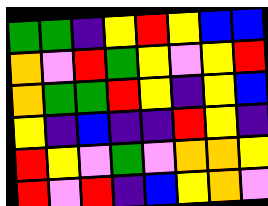[["green", "green", "indigo", "yellow", "red", "yellow", "blue", "blue"], ["orange", "violet", "red", "green", "yellow", "violet", "yellow", "red"], ["orange", "green", "green", "red", "yellow", "indigo", "yellow", "blue"], ["yellow", "indigo", "blue", "indigo", "indigo", "red", "yellow", "indigo"], ["red", "yellow", "violet", "green", "violet", "orange", "orange", "yellow"], ["red", "violet", "red", "indigo", "blue", "yellow", "orange", "violet"]]